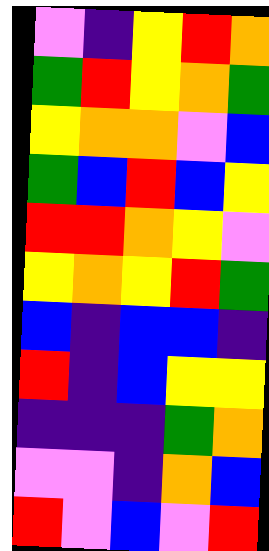[["violet", "indigo", "yellow", "red", "orange"], ["green", "red", "yellow", "orange", "green"], ["yellow", "orange", "orange", "violet", "blue"], ["green", "blue", "red", "blue", "yellow"], ["red", "red", "orange", "yellow", "violet"], ["yellow", "orange", "yellow", "red", "green"], ["blue", "indigo", "blue", "blue", "indigo"], ["red", "indigo", "blue", "yellow", "yellow"], ["indigo", "indigo", "indigo", "green", "orange"], ["violet", "violet", "indigo", "orange", "blue"], ["red", "violet", "blue", "violet", "red"]]